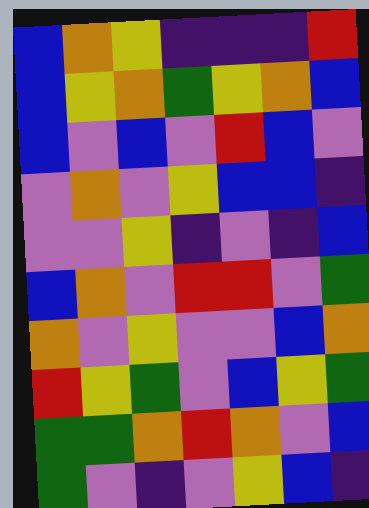[["blue", "orange", "yellow", "indigo", "indigo", "indigo", "red"], ["blue", "yellow", "orange", "green", "yellow", "orange", "blue"], ["blue", "violet", "blue", "violet", "red", "blue", "violet"], ["violet", "orange", "violet", "yellow", "blue", "blue", "indigo"], ["violet", "violet", "yellow", "indigo", "violet", "indigo", "blue"], ["blue", "orange", "violet", "red", "red", "violet", "green"], ["orange", "violet", "yellow", "violet", "violet", "blue", "orange"], ["red", "yellow", "green", "violet", "blue", "yellow", "green"], ["green", "green", "orange", "red", "orange", "violet", "blue"], ["green", "violet", "indigo", "violet", "yellow", "blue", "indigo"]]